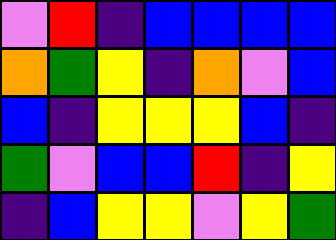[["violet", "red", "indigo", "blue", "blue", "blue", "blue"], ["orange", "green", "yellow", "indigo", "orange", "violet", "blue"], ["blue", "indigo", "yellow", "yellow", "yellow", "blue", "indigo"], ["green", "violet", "blue", "blue", "red", "indigo", "yellow"], ["indigo", "blue", "yellow", "yellow", "violet", "yellow", "green"]]